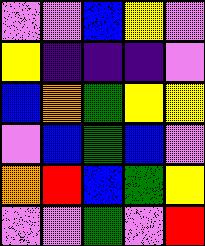[["violet", "violet", "blue", "yellow", "violet"], ["yellow", "indigo", "indigo", "indigo", "violet"], ["blue", "orange", "green", "yellow", "yellow"], ["violet", "blue", "green", "blue", "violet"], ["orange", "red", "blue", "green", "yellow"], ["violet", "violet", "green", "violet", "red"]]